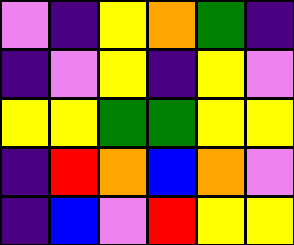[["violet", "indigo", "yellow", "orange", "green", "indigo"], ["indigo", "violet", "yellow", "indigo", "yellow", "violet"], ["yellow", "yellow", "green", "green", "yellow", "yellow"], ["indigo", "red", "orange", "blue", "orange", "violet"], ["indigo", "blue", "violet", "red", "yellow", "yellow"]]